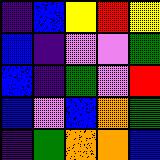[["indigo", "blue", "yellow", "red", "yellow"], ["blue", "indigo", "violet", "violet", "green"], ["blue", "indigo", "green", "violet", "red"], ["blue", "violet", "blue", "orange", "green"], ["indigo", "green", "orange", "orange", "blue"]]